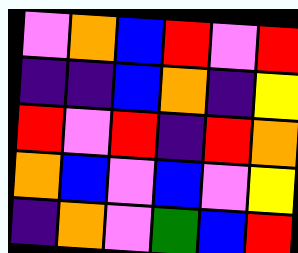[["violet", "orange", "blue", "red", "violet", "red"], ["indigo", "indigo", "blue", "orange", "indigo", "yellow"], ["red", "violet", "red", "indigo", "red", "orange"], ["orange", "blue", "violet", "blue", "violet", "yellow"], ["indigo", "orange", "violet", "green", "blue", "red"]]